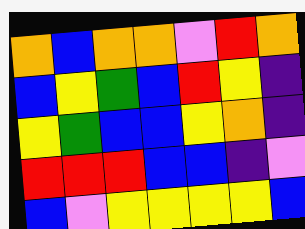[["orange", "blue", "orange", "orange", "violet", "red", "orange"], ["blue", "yellow", "green", "blue", "red", "yellow", "indigo"], ["yellow", "green", "blue", "blue", "yellow", "orange", "indigo"], ["red", "red", "red", "blue", "blue", "indigo", "violet"], ["blue", "violet", "yellow", "yellow", "yellow", "yellow", "blue"]]